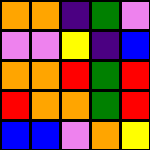[["orange", "orange", "indigo", "green", "violet"], ["violet", "violet", "yellow", "indigo", "blue"], ["orange", "orange", "red", "green", "red"], ["red", "orange", "orange", "green", "red"], ["blue", "blue", "violet", "orange", "yellow"]]